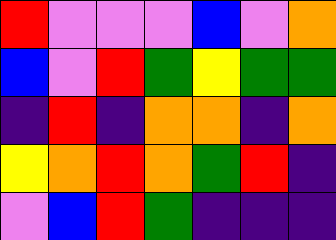[["red", "violet", "violet", "violet", "blue", "violet", "orange"], ["blue", "violet", "red", "green", "yellow", "green", "green"], ["indigo", "red", "indigo", "orange", "orange", "indigo", "orange"], ["yellow", "orange", "red", "orange", "green", "red", "indigo"], ["violet", "blue", "red", "green", "indigo", "indigo", "indigo"]]